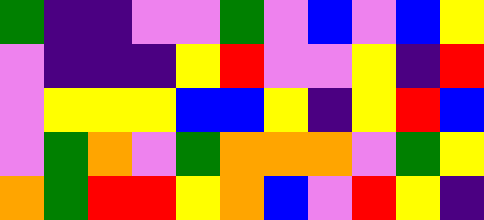[["green", "indigo", "indigo", "violet", "violet", "green", "violet", "blue", "violet", "blue", "yellow"], ["violet", "indigo", "indigo", "indigo", "yellow", "red", "violet", "violet", "yellow", "indigo", "red"], ["violet", "yellow", "yellow", "yellow", "blue", "blue", "yellow", "indigo", "yellow", "red", "blue"], ["violet", "green", "orange", "violet", "green", "orange", "orange", "orange", "violet", "green", "yellow"], ["orange", "green", "red", "red", "yellow", "orange", "blue", "violet", "red", "yellow", "indigo"]]